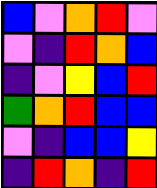[["blue", "violet", "orange", "red", "violet"], ["violet", "indigo", "red", "orange", "blue"], ["indigo", "violet", "yellow", "blue", "red"], ["green", "orange", "red", "blue", "blue"], ["violet", "indigo", "blue", "blue", "yellow"], ["indigo", "red", "orange", "indigo", "red"]]